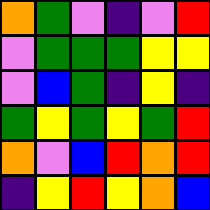[["orange", "green", "violet", "indigo", "violet", "red"], ["violet", "green", "green", "green", "yellow", "yellow"], ["violet", "blue", "green", "indigo", "yellow", "indigo"], ["green", "yellow", "green", "yellow", "green", "red"], ["orange", "violet", "blue", "red", "orange", "red"], ["indigo", "yellow", "red", "yellow", "orange", "blue"]]